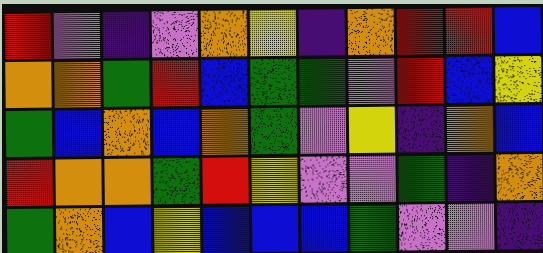[["red", "violet", "indigo", "violet", "orange", "yellow", "indigo", "orange", "red", "red", "blue"], ["orange", "orange", "green", "red", "blue", "green", "green", "violet", "red", "blue", "yellow"], ["green", "blue", "orange", "blue", "orange", "green", "violet", "yellow", "indigo", "orange", "blue"], ["red", "orange", "orange", "green", "red", "yellow", "violet", "violet", "green", "indigo", "orange"], ["green", "orange", "blue", "yellow", "blue", "blue", "blue", "green", "violet", "violet", "indigo"]]